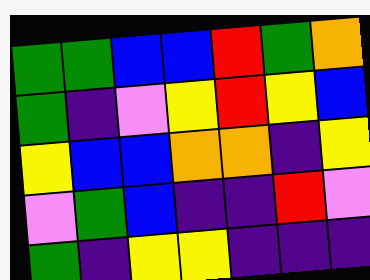[["green", "green", "blue", "blue", "red", "green", "orange"], ["green", "indigo", "violet", "yellow", "red", "yellow", "blue"], ["yellow", "blue", "blue", "orange", "orange", "indigo", "yellow"], ["violet", "green", "blue", "indigo", "indigo", "red", "violet"], ["green", "indigo", "yellow", "yellow", "indigo", "indigo", "indigo"]]